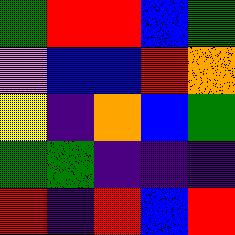[["green", "red", "red", "blue", "green"], ["violet", "blue", "blue", "red", "orange"], ["yellow", "indigo", "orange", "blue", "green"], ["green", "green", "indigo", "indigo", "indigo"], ["red", "indigo", "red", "blue", "red"]]